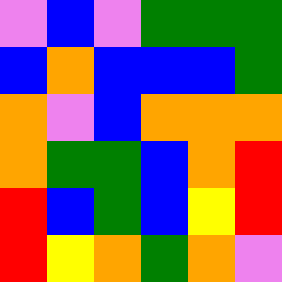[["violet", "blue", "violet", "green", "green", "green"], ["blue", "orange", "blue", "blue", "blue", "green"], ["orange", "violet", "blue", "orange", "orange", "orange"], ["orange", "green", "green", "blue", "orange", "red"], ["red", "blue", "green", "blue", "yellow", "red"], ["red", "yellow", "orange", "green", "orange", "violet"]]